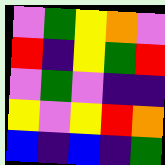[["violet", "green", "yellow", "orange", "violet"], ["red", "indigo", "yellow", "green", "red"], ["violet", "green", "violet", "indigo", "indigo"], ["yellow", "violet", "yellow", "red", "orange"], ["blue", "indigo", "blue", "indigo", "green"]]